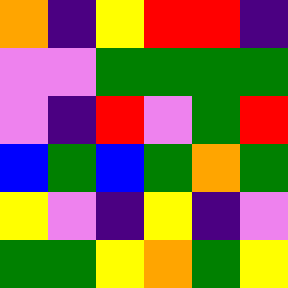[["orange", "indigo", "yellow", "red", "red", "indigo"], ["violet", "violet", "green", "green", "green", "green"], ["violet", "indigo", "red", "violet", "green", "red"], ["blue", "green", "blue", "green", "orange", "green"], ["yellow", "violet", "indigo", "yellow", "indigo", "violet"], ["green", "green", "yellow", "orange", "green", "yellow"]]